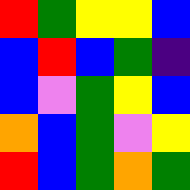[["red", "green", "yellow", "yellow", "blue"], ["blue", "red", "blue", "green", "indigo"], ["blue", "violet", "green", "yellow", "blue"], ["orange", "blue", "green", "violet", "yellow"], ["red", "blue", "green", "orange", "green"]]